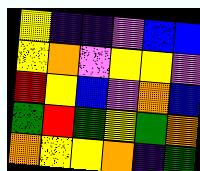[["yellow", "indigo", "indigo", "violet", "blue", "blue"], ["yellow", "orange", "violet", "yellow", "yellow", "violet"], ["red", "yellow", "blue", "violet", "orange", "blue"], ["green", "red", "green", "yellow", "green", "orange"], ["orange", "yellow", "yellow", "orange", "indigo", "green"]]